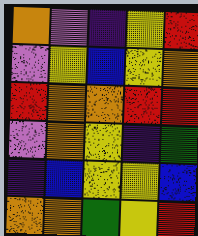[["orange", "violet", "indigo", "yellow", "red"], ["violet", "yellow", "blue", "yellow", "orange"], ["red", "orange", "orange", "red", "red"], ["violet", "orange", "yellow", "indigo", "green"], ["indigo", "blue", "yellow", "yellow", "blue"], ["orange", "orange", "green", "yellow", "red"]]